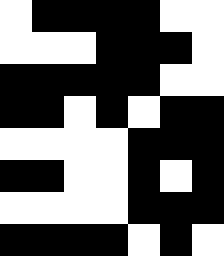[["white", "black", "black", "black", "black", "white", "white"], ["white", "white", "white", "black", "black", "black", "white"], ["black", "black", "black", "black", "black", "white", "white"], ["black", "black", "white", "black", "white", "black", "black"], ["white", "white", "white", "white", "black", "black", "black"], ["black", "black", "white", "white", "black", "white", "black"], ["white", "white", "white", "white", "black", "black", "black"], ["black", "black", "black", "black", "white", "black", "white"]]